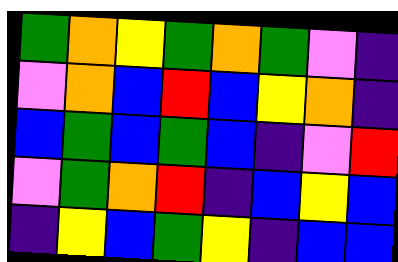[["green", "orange", "yellow", "green", "orange", "green", "violet", "indigo"], ["violet", "orange", "blue", "red", "blue", "yellow", "orange", "indigo"], ["blue", "green", "blue", "green", "blue", "indigo", "violet", "red"], ["violet", "green", "orange", "red", "indigo", "blue", "yellow", "blue"], ["indigo", "yellow", "blue", "green", "yellow", "indigo", "blue", "blue"]]